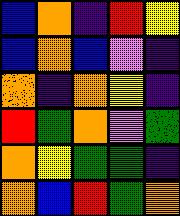[["blue", "orange", "indigo", "red", "yellow"], ["blue", "orange", "blue", "violet", "indigo"], ["orange", "indigo", "orange", "yellow", "indigo"], ["red", "green", "orange", "violet", "green"], ["orange", "yellow", "green", "green", "indigo"], ["orange", "blue", "red", "green", "orange"]]